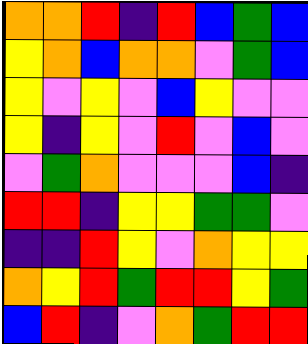[["orange", "orange", "red", "indigo", "red", "blue", "green", "blue"], ["yellow", "orange", "blue", "orange", "orange", "violet", "green", "blue"], ["yellow", "violet", "yellow", "violet", "blue", "yellow", "violet", "violet"], ["yellow", "indigo", "yellow", "violet", "red", "violet", "blue", "violet"], ["violet", "green", "orange", "violet", "violet", "violet", "blue", "indigo"], ["red", "red", "indigo", "yellow", "yellow", "green", "green", "violet"], ["indigo", "indigo", "red", "yellow", "violet", "orange", "yellow", "yellow"], ["orange", "yellow", "red", "green", "red", "red", "yellow", "green"], ["blue", "red", "indigo", "violet", "orange", "green", "red", "red"]]